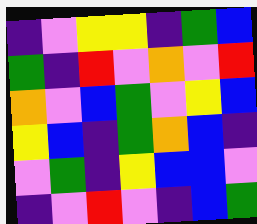[["indigo", "violet", "yellow", "yellow", "indigo", "green", "blue"], ["green", "indigo", "red", "violet", "orange", "violet", "red"], ["orange", "violet", "blue", "green", "violet", "yellow", "blue"], ["yellow", "blue", "indigo", "green", "orange", "blue", "indigo"], ["violet", "green", "indigo", "yellow", "blue", "blue", "violet"], ["indigo", "violet", "red", "violet", "indigo", "blue", "green"]]